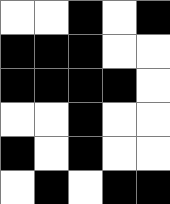[["white", "white", "black", "white", "black"], ["black", "black", "black", "white", "white"], ["black", "black", "black", "black", "white"], ["white", "white", "black", "white", "white"], ["black", "white", "black", "white", "white"], ["white", "black", "white", "black", "black"]]